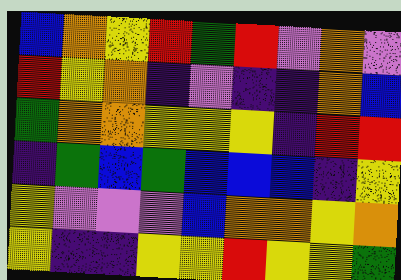[["blue", "orange", "yellow", "red", "green", "red", "violet", "orange", "violet"], ["red", "yellow", "orange", "indigo", "violet", "indigo", "indigo", "orange", "blue"], ["green", "orange", "orange", "yellow", "yellow", "yellow", "indigo", "red", "red"], ["indigo", "green", "blue", "green", "blue", "blue", "blue", "indigo", "yellow"], ["yellow", "violet", "violet", "violet", "blue", "orange", "orange", "yellow", "orange"], ["yellow", "indigo", "indigo", "yellow", "yellow", "red", "yellow", "yellow", "green"]]